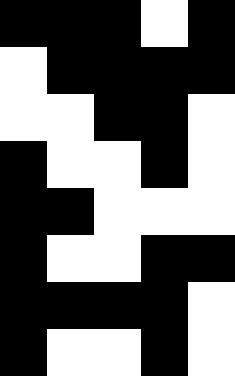[["black", "black", "black", "white", "black"], ["white", "black", "black", "black", "black"], ["white", "white", "black", "black", "white"], ["black", "white", "white", "black", "white"], ["black", "black", "white", "white", "white"], ["black", "white", "white", "black", "black"], ["black", "black", "black", "black", "white"], ["black", "white", "white", "black", "white"]]